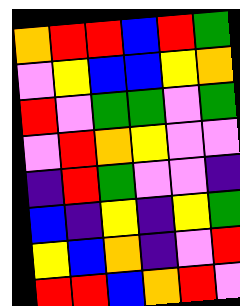[["orange", "red", "red", "blue", "red", "green"], ["violet", "yellow", "blue", "blue", "yellow", "orange"], ["red", "violet", "green", "green", "violet", "green"], ["violet", "red", "orange", "yellow", "violet", "violet"], ["indigo", "red", "green", "violet", "violet", "indigo"], ["blue", "indigo", "yellow", "indigo", "yellow", "green"], ["yellow", "blue", "orange", "indigo", "violet", "red"], ["red", "red", "blue", "orange", "red", "violet"]]